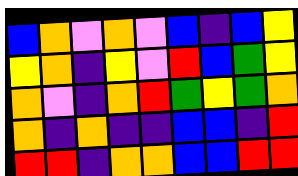[["blue", "orange", "violet", "orange", "violet", "blue", "indigo", "blue", "yellow"], ["yellow", "orange", "indigo", "yellow", "violet", "red", "blue", "green", "yellow"], ["orange", "violet", "indigo", "orange", "red", "green", "yellow", "green", "orange"], ["orange", "indigo", "orange", "indigo", "indigo", "blue", "blue", "indigo", "red"], ["red", "red", "indigo", "orange", "orange", "blue", "blue", "red", "red"]]